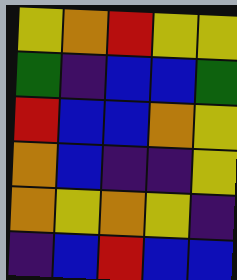[["yellow", "orange", "red", "yellow", "yellow"], ["green", "indigo", "blue", "blue", "green"], ["red", "blue", "blue", "orange", "yellow"], ["orange", "blue", "indigo", "indigo", "yellow"], ["orange", "yellow", "orange", "yellow", "indigo"], ["indigo", "blue", "red", "blue", "blue"]]